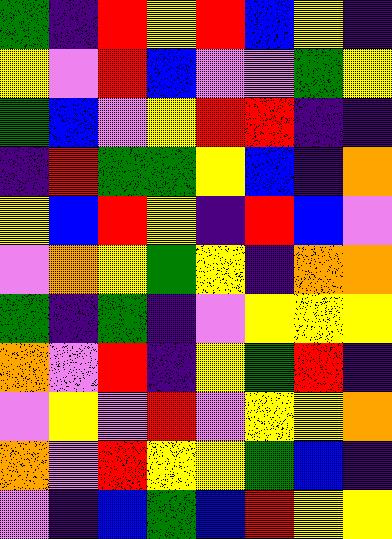[["green", "indigo", "red", "yellow", "red", "blue", "yellow", "indigo"], ["yellow", "violet", "red", "blue", "violet", "violet", "green", "yellow"], ["green", "blue", "violet", "yellow", "red", "red", "indigo", "indigo"], ["indigo", "red", "green", "green", "yellow", "blue", "indigo", "orange"], ["yellow", "blue", "red", "yellow", "indigo", "red", "blue", "violet"], ["violet", "orange", "yellow", "green", "yellow", "indigo", "orange", "orange"], ["green", "indigo", "green", "indigo", "violet", "yellow", "yellow", "yellow"], ["orange", "violet", "red", "indigo", "yellow", "green", "red", "indigo"], ["violet", "yellow", "violet", "red", "violet", "yellow", "yellow", "orange"], ["orange", "violet", "red", "yellow", "yellow", "green", "blue", "indigo"], ["violet", "indigo", "blue", "green", "blue", "red", "yellow", "yellow"]]